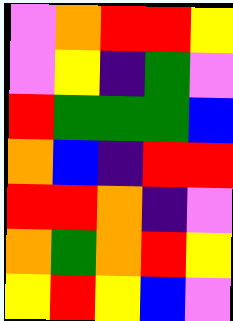[["violet", "orange", "red", "red", "yellow"], ["violet", "yellow", "indigo", "green", "violet"], ["red", "green", "green", "green", "blue"], ["orange", "blue", "indigo", "red", "red"], ["red", "red", "orange", "indigo", "violet"], ["orange", "green", "orange", "red", "yellow"], ["yellow", "red", "yellow", "blue", "violet"]]